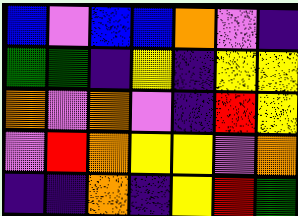[["blue", "violet", "blue", "blue", "orange", "violet", "indigo"], ["green", "green", "indigo", "yellow", "indigo", "yellow", "yellow"], ["orange", "violet", "orange", "violet", "indigo", "red", "yellow"], ["violet", "red", "orange", "yellow", "yellow", "violet", "orange"], ["indigo", "indigo", "orange", "indigo", "yellow", "red", "green"]]